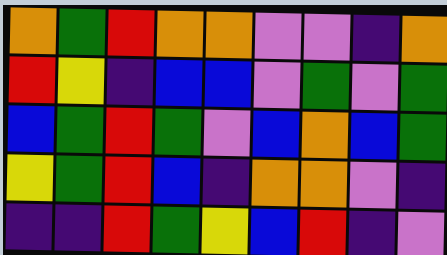[["orange", "green", "red", "orange", "orange", "violet", "violet", "indigo", "orange"], ["red", "yellow", "indigo", "blue", "blue", "violet", "green", "violet", "green"], ["blue", "green", "red", "green", "violet", "blue", "orange", "blue", "green"], ["yellow", "green", "red", "blue", "indigo", "orange", "orange", "violet", "indigo"], ["indigo", "indigo", "red", "green", "yellow", "blue", "red", "indigo", "violet"]]